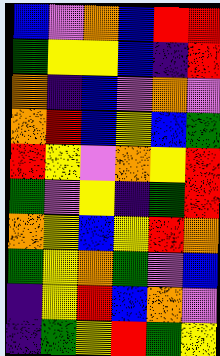[["blue", "violet", "orange", "blue", "red", "red"], ["green", "yellow", "yellow", "blue", "indigo", "red"], ["orange", "indigo", "blue", "violet", "orange", "violet"], ["orange", "red", "blue", "yellow", "blue", "green"], ["red", "yellow", "violet", "orange", "yellow", "red"], ["green", "violet", "yellow", "indigo", "green", "red"], ["orange", "yellow", "blue", "yellow", "red", "orange"], ["green", "yellow", "orange", "green", "violet", "blue"], ["indigo", "yellow", "red", "blue", "orange", "violet"], ["indigo", "green", "yellow", "red", "green", "yellow"]]